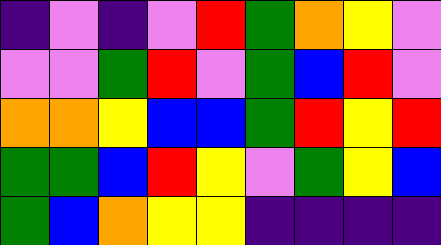[["indigo", "violet", "indigo", "violet", "red", "green", "orange", "yellow", "violet"], ["violet", "violet", "green", "red", "violet", "green", "blue", "red", "violet"], ["orange", "orange", "yellow", "blue", "blue", "green", "red", "yellow", "red"], ["green", "green", "blue", "red", "yellow", "violet", "green", "yellow", "blue"], ["green", "blue", "orange", "yellow", "yellow", "indigo", "indigo", "indigo", "indigo"]]